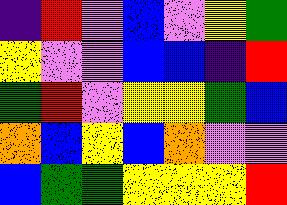[["indigo", "red", "violet", "blue", "violet", "yellow", "green"], ["yellow", "violet", "violet", "blue", "blue", "indigo", "red"], ["green", "red", "violet", "yellow", "yellow", "green", "blue"], ["orange", "blue", "yellow", "blue", "orange", "violet", "violet"], ["blue", "green", "green", "yellow", "yellow", "yellow", "red"]]